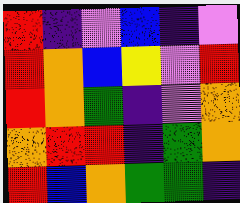[["red", "indigo", "violet", "blue", "indigo", "violet"], ["red", "orange", "blue", "yellow", "violet", "red"], ["red", "orange", "green", "indigo", "violet", "orange"], ["orange", "red", "red", "indigo", "green", "orange"], ["red", "blue", "orange", "green", "green", "indigo"]]